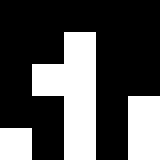[["black", "black", "black", "black", "black"], ["black", "black", "white", "black", "black"], ["black", "white", "white", "black", "black"], ["black", "black", "white", "black", "white"], ["white", "black", "white", "black", "white"]]